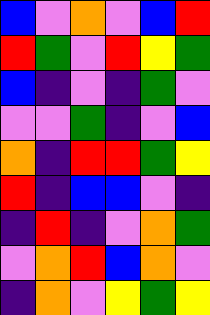[["blue", "violet", "orange", "violet", "blue", "red"], ["red", "green", "violet", "red", "yellow", "green"], ["blue", "indigo", "violet", "indigo", "green", "violet"], ["violet", "violet", "green", "indigo", "violet", "blue"], ["orange", "indigo", "red", "red", "green", "yellow"], ["red", "indigo", "blue", "blue", "violet", "indigo"], ["indigo", "red", "indigo", "violet", "orange", "green"], ["violet", "orange", "red", "blue", "orange", "violet"], ["indigo", "orange", "violet", "yellow", "green", "yellow"]]